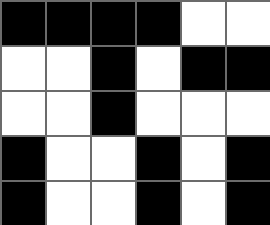[["black", "black", "black", "black", "white", "white"], ["white", "white", "black", "white", "black", "black"], ["white", "white", "black", "white", "white", "white"], ["black", "white", "white", "black", "white", "black"], ["black", "white", "white", "black", "white", "black"]]